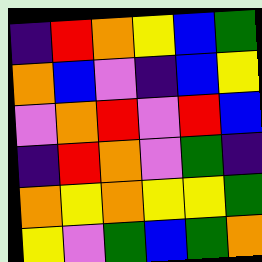[["indigo", "red", "orange", "yellow", "blue", "green"], ["orange", "blue", "violet", "indigo", "blue", "yellow"], ["violet", "orange", "red", "violet", "red", "blue"], ["indigo", "red", "orange", "violet", "green", "indigo"], ["orange", "yellow", "orange", "yellow", "yellow", "green"], ["yellow", "violet", "green", "blue", "green", "orange"]]